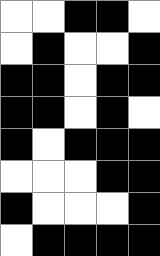[["white", "white", "black", "black", "white"], ["white", "black", "white", "white", "black"], ["black", "black", "white", "black", "black"], ["black", "black", "white", "black", "white"], ["black", "white", "black", "black", "black"], ["white", "white", "white", "black", "black"], ["black", "white", "white", "white", "black"], ["white", "black", "black", "black", "black"]]